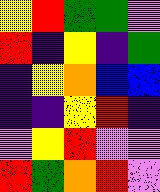[["yellow", "red", "green", "green", "violet"], ["red", "indigo", "yellow", "indigo", "green"], ["indigo", "yellow", "orange", "blue", "blue"], ["indigo", "indigo", "yellow", "red", "indigo"], ["violet", "yellow", "red", "violet", "violet"], ["red", "green", "orange", "red", "violet"]]